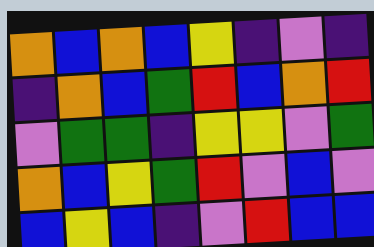[["orange", "blue", "orange", "blue", "yellow", "indigo", "violet", "indigo"], ["indigo", "orange", "blue", "green", "red", "blue", "orange", "red"], ["violet", "green", "green", "indigo", "yellow", "yellow", "violet", "green"], ["orange", "blue", "yellow", "green", "red", "violet", "blue", "violet"], ["blue", "yellow", "blue", "indigo", "violet", "red", "blue", "blue"]]